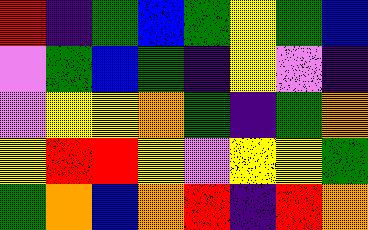[["red", "indigo", "green", "blue", "green", "yellow", "green", "blue"], ["violet", "green", "blue", "green", "indigo", "yellow", "violet", "indigo"], ["violet", "yellow", "yellow", "orange", "green", "indigo", "green", "orange"], ["yellow", "red", "red", "yellow", "violet", "yellow", "yellow", "green"], ["green", "orange", "blue", "orange", "red", "indigo", "red", "orange"]]